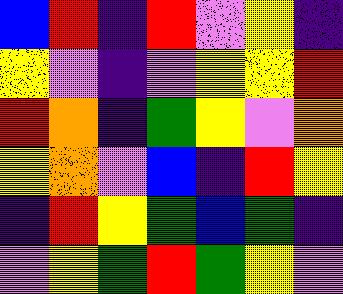[["blue", "red", "indigo", "red", "violet", "yellow", "indigo"], ["yellow", "violet", "indigo", "violet", "yellow", "yellow", "red"], ["red", "orange", "indigo", "green", "yellow", "violet", "orange"], ["yellow", "orange", "violet", "blue", "indigo", "red", "yellow"], ["indigo", "red", "yellow", "green", "blue", "green", "indigo"], ["violet", "yellow", "green", "red", "green", "yellow", "violet"]]